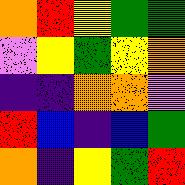[["orange", "red", "yellow", "green", "green"], ["violet", "yellow", "green", "yellow", "orange"], ["indigo", "indigo", "orange", "orange", "violet"], ["red", "blue", "indigo", "blue", "green"], ["orange", "indigo", "yellow", "green", "red"]]